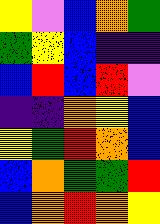[["yellow", "violet", "blue", "orange", "green"], ["green", "yellow", "blue", "indigo", "indigo"], ["blue", "red", "blue", "red", "violet"], ["indigo", "indigo", "orange", "yellow", "blue"], ["yellow", "green", "red", "orange", "blue"], ["blue", "orange", "green", "green", "red"], ["blue", "orange", "red", "orange", "yellow"]]